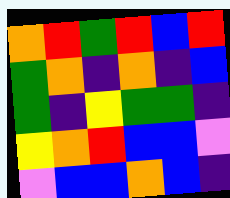[["orange", "red", "green", "red", "blue", "red"], ["green", "orange", "indigo", "orange", "indigo", "blue"], ["green", "indigo", "yellow", "green", "green", "indigo"], ["yellow", "orange", "red", "blue", "blue", "violet"], ["violet", "blue", "blue", "orange", "blue", "indigo"]]